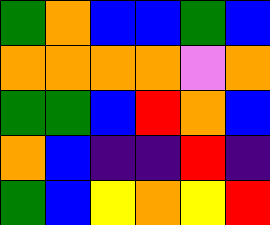[["green", "orange", "blue", "blue", "green", "blue"], ["orange", "orange", "orange", "orange", "violet", "orange"], ["green", "green", "blue", "red", "orange", "blue"], ["orange", "blue", "indigo", "indigo", "red", "indigo"], ["green", "blue", "yellow", "orange", "yellow", "red"]]